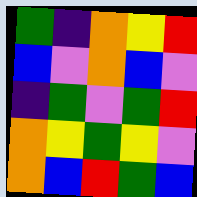[["green", "indigo", "orange", "yellow", "red"], ["blue", "violet", "orange", "blue", "violet"], ["indigo", "green", "violet", "green", "red"], ["orange", "yellow", "green", "yellow", "violet"], ["orange", "blue", "red", "green", "blue"]]